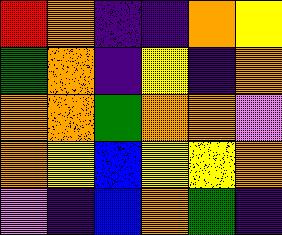[["red", "orange", "indigo", "indigo", "orange", "yellow"], ["green", "orange", "indigo", "yellow", "indigo", "orange"], ["orange", "orange", "green", "orange", "orange", "violet"], ["orange", "yellow", "blue", "yellow", "yellow", "orange"], ["violet", "indigo", "blue", "orange", "green", "indigo"]]